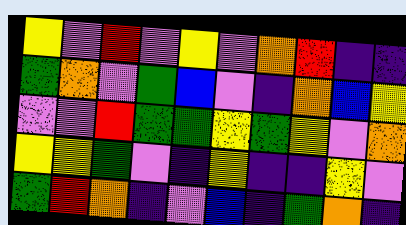[["yellow", "violet", "red", "violet", "yellow", "violet", "orange", "red", "indigo", "indigo"], ["green", "orange", "violet", "green", "blue", "violet", "indigo", "orange", "blue", "yellow"], ["violet", "violet", "red", "green", "green", "yellow", "green", "yellow", "violet", "orange"], ["yellow", "yellow", "green", "violet", "indigo", "yellow", "indigo", "indigo", "yellow", "violet"], ["green", "red", "orange", "indigo", "violet", "blue", "indigo", "green", "orange", "indigo"]]